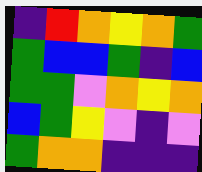[["indigo", "red", "orange", "yellow", "orange", "green"], ["green", "blue", "blue", "green", "indigo", "blue"], ["green", "green", "violet", "orange", "yellow", "orange"], ["blue", "green", "yellow", "violet", "indigo", "violet"], ["green", "orange", "orange", "indigo", "indigo", "indigo"]]